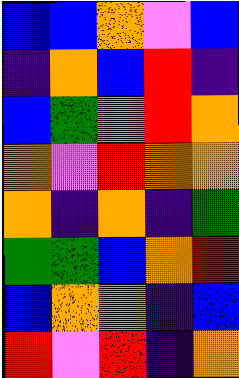[["blue", "blue", "orange", "violet", "blue"], ["indigo", "orange", "blue", "red", "indigo"], ["blue", "green", "violet", "red", "orange"], ["orange", "violet", "red", "orange", "orange"], ["orange", "indigo", "orange", "indigo", "green"], ["green", "green", "blue", "orange", "red"], ["blue", "orange", "orange", "indigo", "blue"], ["red", "violet", "red", "indigo", "orange"]]